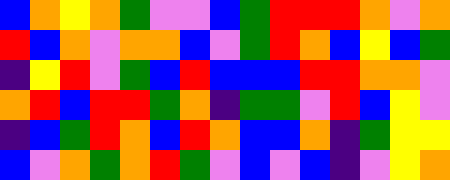[["blue", "orange", "yellow", "orange", "green", "violet", "violet", "blue", "green", "red", "red", "red", "orange", "violet", "orange"], ["red", "blue", "orange", "violet", "orange", "orange", "blue", "violet", "green", "red", "orange", "blue", "yellow", "blue", "green"], ["indigo", "yellow", "red", "violet", "green", "blue", "red", "blue", "blue", "blue", "red", "red", "orange", "orange", "violet"], ["orange", "red", "blue", "red", "red", "green", "orange", "indigo", "green", "green", "violet", "red", "blue", "yellow", "violet"], ["indigo", "blue", "green", "red", "orange", "blue", "red", "orange", "blue", "blue", "orange", "indigo", "green", "yellow", "yellow"], ["blue", "violet", "orange", "green", "orange", "red", "green", "violet", "blue", "violet", "blue", "indigo", "violet", "yellow", "orange"]]